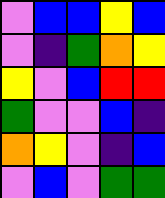[["violet", "blue", "blue", "yellow", "blue"], ["violet", "indigo", "green", "orange", "yellow"], ["yellow", "violet", "blue", "red", "red"], ["green", "violet", "violet", "blue", "indigo"], ["orange", "yellow", "violet", "indigo", "blue"], ["violet", "blue", "violet", "green", "green"]]